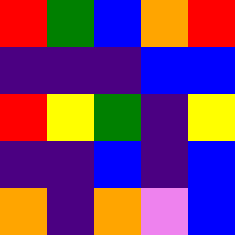[["red", "green", "blue", "orange", "red"], ["indigo", "indigo", "indigo", "blue", "blue"], ["red", "yellow", "green", "indigo", "yellow"], ["indigo", "indigo", "blue", "indigo", "blue"], ["orange", "indigo", "orange", "violet", "blue"]]